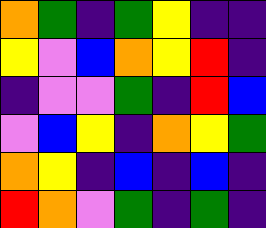[["orange", "green", "indigo", "green", "yellow", "indigo", "indigo"], ["yellow", "violet", "blue", "orange", "yellow", "red", "indigo"], ["indigo", "violet", "violet", "green", "indigo", "red", "blue"], ["violet", "blue", "yellow", "indigo", "orange", "yellow", "green"], ["orange", "yellow", "indigo", "blue", "indigo", "blue", "indigo"], ["red", "orange", "violet", "green", "indigo", "green", "indigo"]]